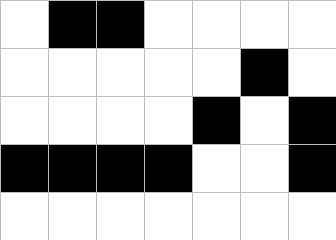[["white", "black", "black", "white", "white", "white", "white"], ["white", "white", "white", "white", "white", "black", "white"], ["white", "white", "white", "white", "black", "white", "black"], ["black", "black", "black", "black", "white", "white", "black"], ["white", "white", "white", "white", "white", "white", "white"]]